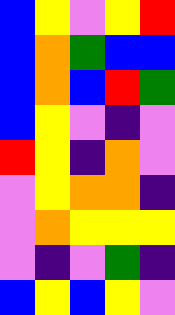[["blue", "yellow", "violet", "yellow", "red"], ["blue", "orange", "green", "blue", "blue"], ["blue", "orange", "blue", "red", "green"], ["blue", "yellow", "violet", "indigo", "violet"], ["red", "yellow", "indigo", "orange", "violet"], ["violet", "yellow", "orange", "orange", "indigo"], ["violet", "orange", "yellow", "yellow", "yellow"], ["violet", "indigo", "violet", "green", "indigo"], ["blue", "yellow", "blue", "yellow", "violet"]]